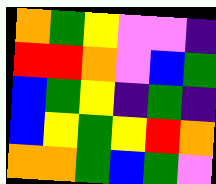[["orange", "green", "yellow", "violet", "violet", "indigo"], ["red", "red", "orange", "violet", "blue", "green"], ["blue", "green", "yellow", "indigo", "green", "indigo"], ["blue", "yellow", "green", "yellow", "red", "orange"], ["orange", "orange", "green", "blue", "green", "violet"]]